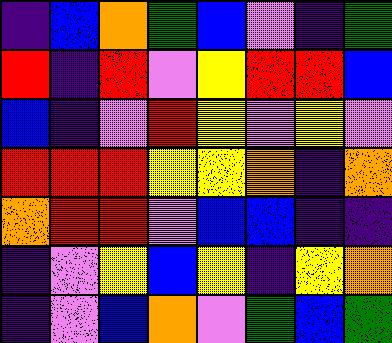[["indigo", "blue", "orange", "green", "blue", "violet", "indigo", "green"], ["red", "indigo", "red", "violet", "yellow", "red", "red", "blue"], ["blue", "indigo", "violet", "red", "yellow", "violet", "yellow", "violet"], ["red", "red", "red", "yellow", "yellow", "orange", "indigo", "orange"], ["orange", "red", "red", "violet", "blue", "blue", "indigo", "indigo"], ["indigo", "violet", "yellow", "blue", "yellow", "indigo", "yellow", "orange"], ["indigo", "violet", "blue", "orange", "violet", "green", "blue", "green"]]